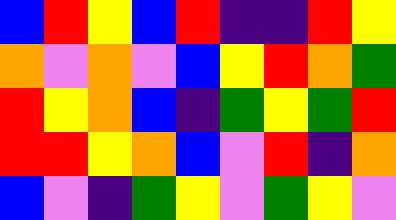[["blue", "red", "yellow", "blue", "red", "indigo", "indigo", "red", "yellow"], ["orange", "violet", "orange", "violet", "blue", "yellow", "red", "orange", "green"], ["red", "yellow", "orange", "blue", "indigo", "green", "yellow", "green", "red"], ["red", "red", "yellow", "orange", "blue", "violet", "red", "indigo", "orange"], ["blue", "violet", "indigo", "green", "yellow", "violet", "green", "yellow", "violet"]]